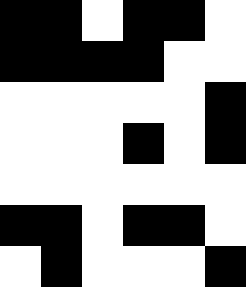[["black", "black", "white", "black", "black", "white"], ["black", "black", "black", "black", "white", "white"], ["white", "white", "white", "white", "white", "black"], ["white", "white", "white", "black", "white", "black"], ["white", "white", "white", "white", "white", "white"], ["black", "black", "white", "black", "black", "white"], ["white", "black", "white", "white", "white", "black"]]